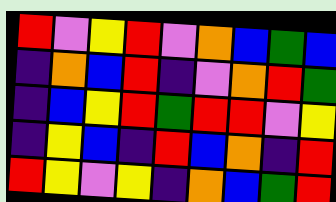[["red", "violet", "yellow", "red", "violet", "orange", "blue", "green", "blue"], ["indigo", "orange", "blue", "red", "indigo", "violet", "orange", "red", "green"], ["indigo", "blue", "yellow", "red", "green", "red", "red", "violet", "yellow"], ["indigo", "yellow", "blue", "indigo", "red", "blue", "orange", "indigo", "red"], ["red", "yellow", "violet", "yellow", "indigo", "orange", "blue", "green", "red"]]